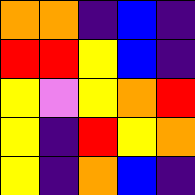[["orange", "orange", "indigo", "blue", "indigo"], ["red", "red", "yellow", "blue", "indigo"], ["yellow", "violet", "yellow", "orange", "red"], ["yellow", "indigo", "red", "yellow", "orange"], ["yellow", "indigo", "orange", "blue", "indigo"]]